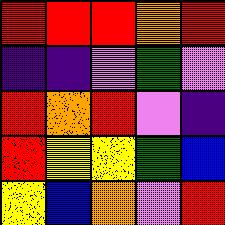[["red", "red", "red", "orange", "red"], ["indigo", "indigo", "violet", "green", "violet"], ["red", "orange", "red", "violet", "indigo"], ["red", "yellow", "yellow", "green", "blue"], ["yellow", "blue", "orange", "violet", "red"]]